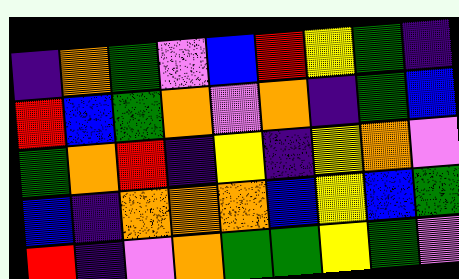[["indigo", "orange", "green", "violet", "blue", "red", "yellow", "green", "indigo"], ["red", "blue", "green", "orange", "violet", "orange", "indigo", "green", "blue"], ["green", "orange", "red", "indigo", "yellow", "indigo", "yellow", "orange", "violet"], ["blue", "indigo", "orange", "orange", "orange", "blue", "yellow", "blue", "green"], ["red", "indigo", "violet", "orange", "green", "green", "yellow", "green", "violet"]]